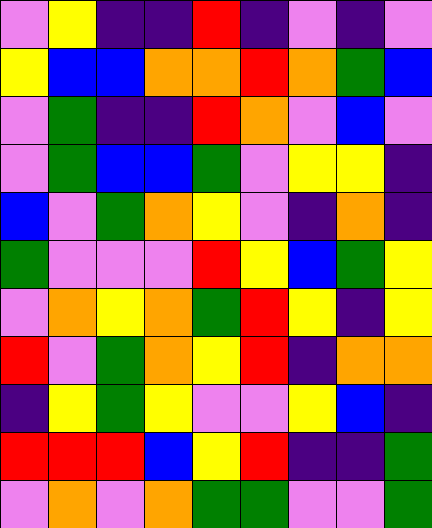[["violet", "yellow", "indigo", "indigo", "red", "indigo", "violet", "indigo", "violet"], ["yellow", "blue", "blue", "orange", "orange", "red", "orange", "green", "blue"], ["violet", "green", "indigo", "indigo", "red", "orange", "violet", "blue", "violet"], ["violet", "green", "blue", "blue", "green", "violet", "yellow", "yellow", "indigo"], ["blue", "violet", "green", "orange", "yellow", "violet", "indigo", "orange", "indigo"], ["green", "violet", "violet", "violet", "red", "yellow", "blue", "green", "yellow"], ["violet", "orange", "yellow", "orange", "green", "red", "yellow", "indigo", "yellow"], ["red", "violet", "green", "orange", "yellow", "red", "indigo", "orange", "orange"], ["indigo", "yellow", "green", "yellow", "violet", "violet", "yellow", "blue", "indigo"], ["red", "red", "red", "blue", "yellow", "red", "indigo", "indigo", "green"], ["violet", "orange", "violet", "orange", "green", "green", "violet", "violet", "green"]]